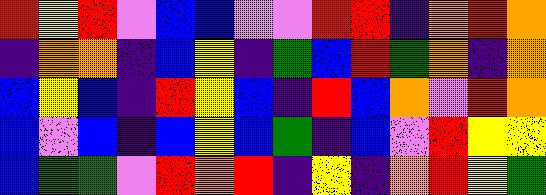[["red", "yellow", "red", "violet", "blue", "blue", "violet", "violet", "red", "red", "indigo", "orange", "red", "orange"], ["indigo", "orange", "orange", "indigo", "blue", "yellow", "indigo", "green", "blue", "red", "green", "orange", "indigo", "orange"], ["blue", "yellow", "blue", "indigo", "red", "yellow", "blue", "indigo", "red", "blue", "orange", "violet", "red", "orange"], ["blue", "violet", "blue", "indigo", "blue", "yellow", "blue", "green", "indigo", "blue", "violet", "red", "yellow", "yellow"], ["blue", "green", "green", "violet", "red", "orange", "red", "indigo", "yellow", "indigo", "orange", "red", "yellow", "green"]]